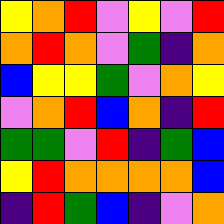[["yellow", "orange", "red", "violet", "yellow", "violet", "red"], ["orange", "red", "orange", "violet", "green", "indigo", "orange"], ["blue", "yellow", "yellow", "green", "violet", "orange", "yellow"], ["violet", "orange", "red", "blue", "orange", "indigo", "red"], ["green", "green", "violet", "red", "indigo", "green", "blue"], ["yellow", "red", "orange", "orange", "orange", "orange", "blue"], ["indigo", "red", "green", "blue", "indigo", "violet", "orange"]]